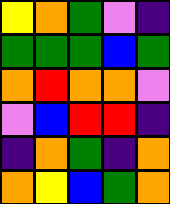[["yellow", "orange", "green", "violet", "indigo"], ["green", "green", "green", "blue", "green"], ["orange", "red", "orange", "orange", "violet"], ["violet", "blue", "red", "red", "indigo"], ["indigo", "orange", "green", "indigo", "orange"], ["orange", "yellow", "blue", "green", "orange"]]